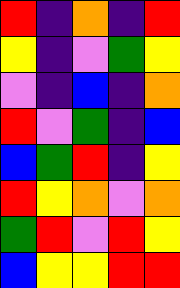[["red", "indigo", "orange", "indigo", "red"], ["yellow", "indigo", "violet", "green", "yellow"], ["violet", "indigo", "blue", "indigo", "orange"], ["red", "violet", "green", "indigo", "blue"], ["blue", "green", "red", "indigo", "yellow"], ["red", "yellow", "orange", "violet", "orange"], ["green", "red", "violet", "red", "yellow"], ["blue", "yellow", "yellow", "red", "red"]]